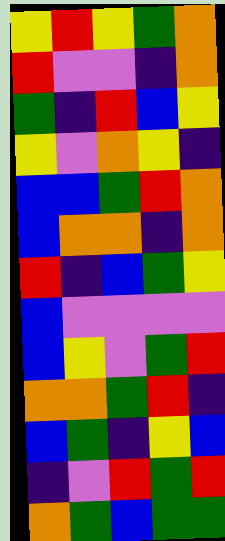[["yellow", "red", "yellow", "green", "orange"], ["red", "violet", "violet", "indigo", "orange"], ["green", "indigo", "red", "blue", "yellow"], ["yellow", "violet", "orange", "yellow", "indigo"], ["blue", "blue", "green", "red", "orange"], ["blue", "orange", "orange", "indigo", "orange"], ["red", "indigo", "blue", "green", "yellow"], ["blue", "violet", "violet", "violet", "violet"], ["blue", "yellow", "violet", "green", "red"], ["orange", "orange", "green", "red", "indigo"], ["blue", "green", "indigo", "yellow", "blue"], ["indigo", "violet", "red", "green", "red"], ["orange", "green", "blue", "green", "green"]]